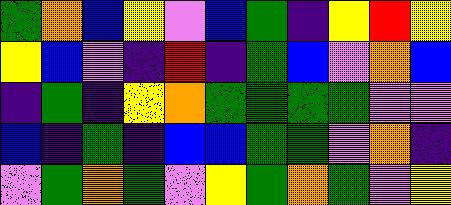[["green", "orange", "blue", "yellow", "violet", "blue", "green", "indigo", "yellow", "red", "yellow"], ["yellow", "blue", "violet", "indigo", "red", "indigo", "green", "blue", "violet", "orange", "blue"], ["indigo", "green", "indigo", "yellow", "orange", "green", "green", "green", "green", "violet", "violet"], ["blue", "indigo", "green", "indigo", "blue", "blue", "green", "green", "violet", "orange", "indigo"], ["violet", "green", "orange", "green", "violet", "yellow", "green", "orange", "green", "violet", "yellow"]]